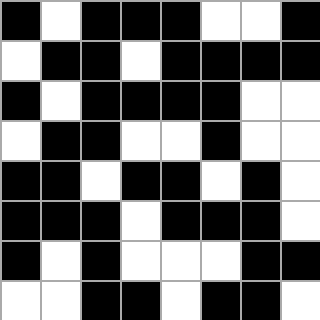[["black", "white", "black", "black", "black", "white", "white", "black"], ["white", "black", "black", "white", "black", "black", "black", "black"], ["black", "white", "black", "black", "black", "black", "white", "white"], ["white", "black", "black", "white", "white", "black", "white", "white"], ["black", "black", "white", "black", "black", "white", "black", "white"], ["black", "black", "black", "white", "black", "black", "black", "white"], ["black", "white", "black", "white", "white", "white", "black", "black"], ["white", "white", "black", "black", "white", "black", "black", "white"]]